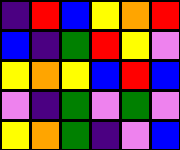[["indigo", "red", "blue", "yellow", "orange", "red"], ["blue", "indigo", "green", "red", "yellow", "violet"], ["yellow", "orange", "yellow", "blue", "red", "blue"], ["violet", "indigo", "green", "violet", "green", "violet"], ["yellow", "orange", "green", "indigo", "violet", "blue"]]